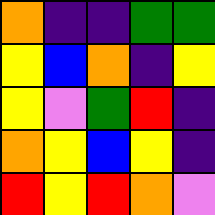[["orange", "indigo", "indigo", "green", "green"], ["yellow", "blue", "orange", "indigo", "yellow"], ["yellow", "violet", "green", "red", "indigo"], ["orange", "yellow", "blue", "yellow", "indigo"], ["red", "yellow", "red", "orange", "violet"]]